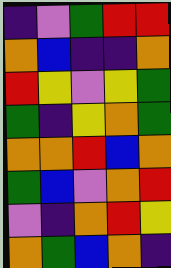[["indigo", "violet", "green", "red", "red"], ["orange", "blue", "indigo", "indigo", "orange"], ["red", "yellow", "violet", "yellow", "green"], ["green", "indigo", "yellow", "orange", "green"], ["orange", "orange", "red", "blue", "orange"], ["green", "blue", "violet", "orange", "red"], ["violet", "indigo", "orange", "red", "yellow"], ["orange", "green", "blue", "orange", "indigo"]]